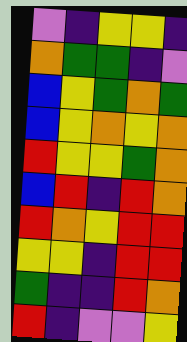[["violet", "indigo", "yellow", "yellow", "indigo"], ["orange", "green", "green", "indigo", "violet"], ["blue", "yellow", "green", "orange", "green"], ["blue", "yellow", "orange", "yellow", "orange"], ["red", "yellow", "yellow", "green", "orange"], ["blue", "red", "indigo", "red", "orange"], ["red", "orange", "yellow", "red", "red"], ["yellow", "yellow", "indigo", "red", "red"], ["green", "indigo", "indigo", "red", "orange"], ["red", "indigo", "violet", "violet", "yellow"]]